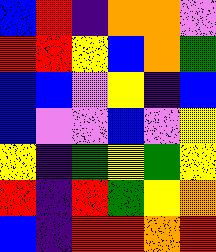[["blue", "red", "indigo", "orange", "orange", "violet"], ["red", "red", "yellow", "blue", "orange", "green"], ["blue", "blue", "violet", "yellow", "indigo", "blue"], ["blue", "violet", "violet", "blue", "violet", "yellow"], ["yellow", "indigo", "green", "yellow", "green", "yellow"], ["red", "indigo", "red", "green", "yellow", "orange"], ["blue", "indigo", "red", "red", "orange", "red"]]